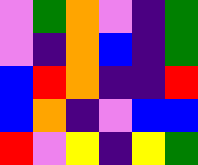[["violet", "green", "orange", "violet", "indigo", "green"], ["violet", "indigo", "orange", "blue", "indigo", "green"], ["blue", "red", "orange", "indigo", "indigo", "red"], ["blue", "orange", "indigo", "violet", "blue", "blue"], ["red", "violet", "yellow", "indigo", "yellow", "green"]]